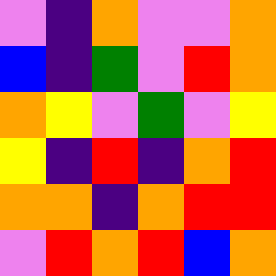[["violet", "indigo", "orange", "violet", "violet", "orange"], ["blue", "indigo", "green", "violet", "red", "orange"], ["orange", "yellow", "violet", "green", "violet", "yellow"], ["yellow", "indigo", "red", "indigo", "orange", "red"], ["orange", "orange", "indigo", "orange", "red", "red"], ["violet", "red", "orange", "red", "blue", "orange"]]